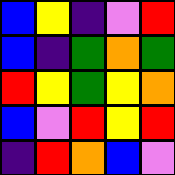[["blue", "yellow", "indigo", "violet", "red"], ["blue", "indigo", "green", "orange", "green"], ["red", "yellow", "green", "yellow", "orange"], ["blue", "violet", "red", "yellow", "red"], ["indigo", "red", "orange", "blue", "violet"]]